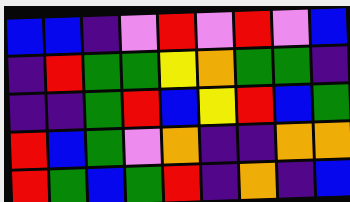[["blue", "blue", "indigo", "violet", "red", "violet", "red", "violet", "blue"], ["indigo", "red", "green", "green", "yellow", "orange", "green", "green", "indigo"], ["indigo", "indigo", "green", "red", "blue", "yellow", "red", "blue", "green"], ["red", "blue", "green", "violet", "orange", "indigo", "indigo", "orange", "orange"], ["red", "green", "blue", "green", "red", "indigo", "orange", "indigo", "blue"]]